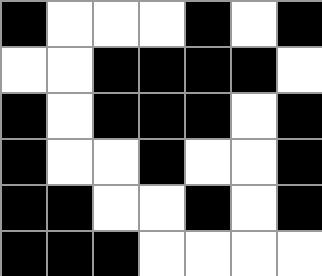[["black", "white", "white", "white", "black", "white", "black"], ["white", "white", "black", "black", "black", "black", "white"], ["black", "white", "black", "black", "black", "white", "black"], ["black", "white", "white", "black", "white", "white", "black"], ["black", "black", "white", "white", "black", "white", "black"], ["black", "black", "black", "white", "white", "white", "white"]]